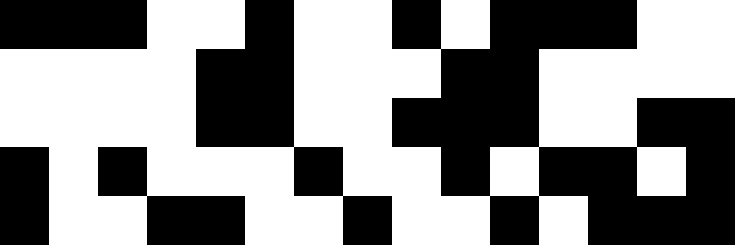[["black", "black", "black", "white", "white", "black", "white", "white", "black", "white", "black", "black", "black", "white", "white"], ["white", "white", "white", "white", "black", "black", "white", "white", "white", "black", "black", "white", "white", "white", "white"], ["white", "white", "white", "white", "black", "black", "white", "white", "black", "black", "black", "white", "white", "black", "black"], ["black", "white", "black", "white", "white", "white", "black", "white", "white", "black", "white", "black", "black", "white", "black"], ["black", "white", "white", "black", "black", "white", "white", "black", "white", "white", "black", "white", "black", "black", "black"]]